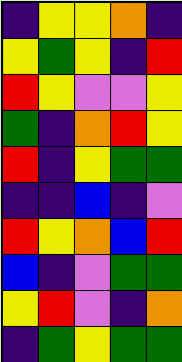[["indigo", "yellow", "yellow", "orange", "indigo"], ["yellow", "green", "yellow", "indigo", "red"], ["red", "yellow", "violet", "violet", "yellow"], ["green", "indigo", "orange", "red", "yellow"], ["red", "indigo", "yellow", "green", "green"], ["indigo", "indigo", "blue", "indigo", "violet"], ["red", "yellow", "orange", "blue", "red"], ["blue", "indigo", "violet", "green", "green"], ["yellow", "red", "violet", "indigo", "orange"], ["indigo", "green", "yellow", "green", "green"]]